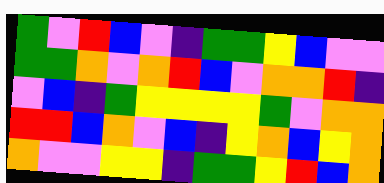[["green", "violet", "red", "blue", "violet", "indigo", "green", "green", "yellow", "blue", "violet", "violet"], ["green", "green", "orange", "violet", "orange", "red", "blue", "violet", "orange", "orange", "red", "indigo"], ["violet", "blue", "indigo", "green", "yellow", "yellow", "yellow", "yellow", "green", "violet", "orange", "orange"], ["red", "red", "blue", "orange", "violet", "blue", "indigo", "yellow", "orange", "blue", "yellow", "orange"], ["orange", "violet", "violet", "yellow", "yellow", "indigo", "green", "green", "yellow", "red", "blue", "orange"]]